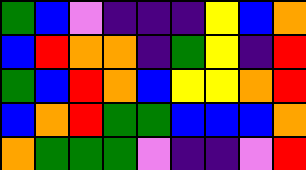[["green", "blue", "violet", "indigo", "indigo", "indigo", "yellow", "blue", "orange"], ["blue", "red", "orange", "orange", "indigo", "green", "yellow", "indigo", "red"], ["green", "blue", "red", "orange", "blue", "yellow", "yellow", "orange", "red"], ["blue", "orange", "red", "green", "green", "blue", "blue", "blue", "orange"], ["orange", "green", "green", "green", "violet", "indigo", "indigo", "violet", "red"]]